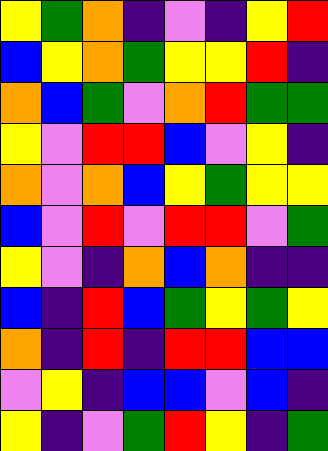[["yellow", "green", "orange", "indigo", "violet", "indigo", "yellow", "red"], ["blue", "yellow", "orange", "green", "yellow", "yellow", "red", "indigo"], ["orange", "blue", "green", "violet", "orange", "red", "green", "green"], ["yellow", "violet", "red", "red", "blue", "violet", "yellow", "indigo"], ["orange", "violet", "orange", "blue", "yellow", "green", "yellow", "yellow"], ["blue", "violet", "red", "violet", "red", "red", "violet", "green"], ["yellow", "violet", "indigo", "orange", "blue", "orange", "indigo", "indigo"], ["blue", "indigo", "red", "blue", "green", "yellow", "green", "yellow"], ["orange", "indigo", "red", "indigo", "red", "red", "blue", "blue"], ["violet", "yellow", "indigo", "blue", "blue", "violet", "blue", "indigo"], ["yellow", "indigo", "violet", "green", "red", "yellow", "indigo", "green"]]